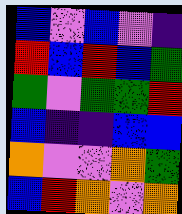[["blue", "violet", "blue", "violet", "indigo"], ["red", "blue", "red", "blue", "green"], ["green", "violet", "green", "green", "red"], ["blue", "indigo", "indigo", "blue", "blue"], ["orange", "violet", "violet", "orange", "green"], ["blue", "red", "orange", "violet", "orange"]]